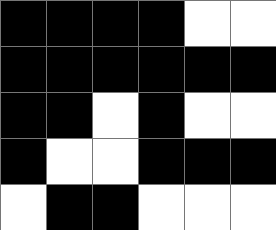[["black", "black", "black", "black", "white", "white"], ["black", "black", "black", "black", "black", "black"], ["black", "black", "white", "black", "white", "white"], ["black", "white", "white", "black", "black", "black"], ["white", "black", "black", "white", "white", "white"]]